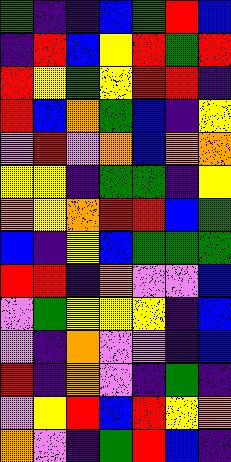[["green", "indigo", "indigo", "blue", "green", "red", "blue"], ["indigo", "red", "blue", "yellow", "red", "green", "red"], ["red", "yellow", "green", "yellow", "red", "red", "indigo"], ["red", "blue", "orange", "green", "blue", "indigo", "yellow"], ["violet", "red", "violet", "orange", "blue", "orange", "orange"], ["yellow", "yellow", "indigo", "green", "green", "indigo", "yellow"], ["orange", "yellow", "orange", "red", "red", "blue", "green"], ["blue", "indigo", "yellow", "blue", "green", "green", "green"], ["red", "red", "indigo", "orange", "violet", "violet", "blue"], ["violet", "green", "yellow", "yellow", "yellow", "indigo", "blue"], ["violet", "indigo", "orange", "violet", "violet", "indigo", "blue"], ["red", "indigo", "orange", "violet", "indigo", "green", "indigo"], ["violet", "yellow", "red", "blue", "red", "yellow", "orange"], ["orange", "violet", "indigo", "green", "red", "blue", "indigo"]]